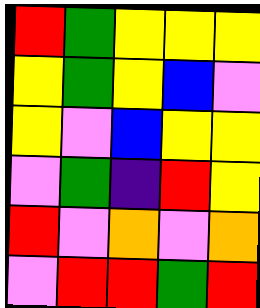[["red", "green", "yellow", "yellow", "yellow"], ["yellow", "green", "yellow", "blue", "violet"], ["yellow", "violet", "blue", "yellow", "yellow"], ["violet", "green", "indigo", "red", "yellow"], ["red", "violet", "orange", "violet", "orange"], ["violet", "red", "red", "green", "red"]]